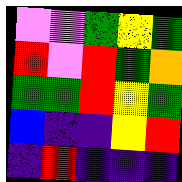[["violet", "violet", "green", "yellow", "green"], ["red", "violet", "red", "green", "orange"], ["green", "green", "red", "yellow", "green"], ["blue", "indigo", "indigo", "yellow", "red"], ["indigo", "red", "indigo", "indigo", "indigo"]]